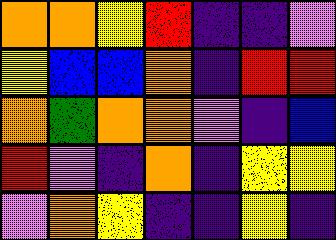[["orange", "orange", "yellow", "red", "indigo", "indigo", "violet"], ["yellow", "blue", "blue", "orange", "indigo", "red", "red"], ["orange", "green", "orange", "orange", "violet", "indigo", "blue"], ["red", "violet", "indigo", "orange", "indigo", "yellow", "yellow"], ["violet", "orange", "yellow", "indigo", "indigo", "yellow", "indigo"]]